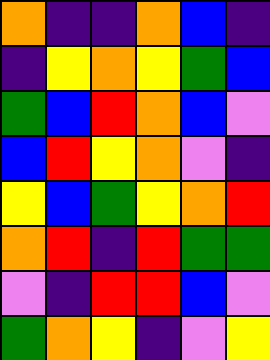[["orange", "indigo", "indigo", "orange", "blue", "indigo"], ["indigo", "yellow", "orange", "yellow", "green", "blue"], ["green", "blue", "red", "orange", "blue", "violet"], ["blue", "red", "yellow", "orange", "violet", "indigo"], ["yellow", "blue", "green", "yellow", "orange", "red"], ["orange", "red", "indigo", "red", "green", "green"], ["violet", "indigo", "red", "red", "blue", "violet"], ["green", "orange", "yellow", "indigo", "violet", "yellow"]]